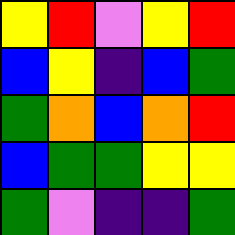[["yellow", "red", "violet", "yellow", "red"], ["blue", "yellow", "indigo", "blue", "green"], ["green", "orange", "blue", "orange", "red"], ["blue", "green", "green", "yellow", "yellow"], ["green", "violet", "indigo", "indigo", "green"]]